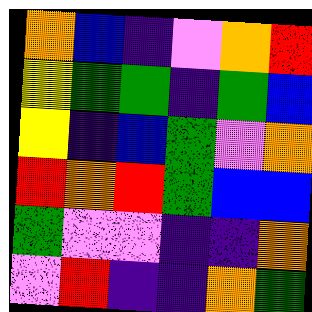[["orange", "blue", "indigo", "violet", "orange", "red"], ["yellow", "green", "green", "indigo", "green", "blue"], ["yellow", "indigo", "blue", "green", "violet", "orange"], ["red", "orange", "red", "green", "blue", "blue"], ["green", "violet", "violet", "indigo", "indigo", "orange"], ["violet", "red", "indigo", "indigo", "orange", "green"]]